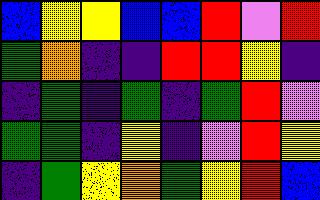[["blue", "yellow", "yellow", "blue", "blue", "red", "violet", "red"], ["green", "orange", "indigo", "indigo", "red", "red", "yellow", "indigo"], ["indigo", "green", "indigo", "green", "indigo", "green", "red", "violet"], ["green", "green", "indigo", "yellow", "indigo", "violet", "red", "yellow"], ["indigo", "green", "yellow", "orange", "green", "yellow", "red", "blue"]]